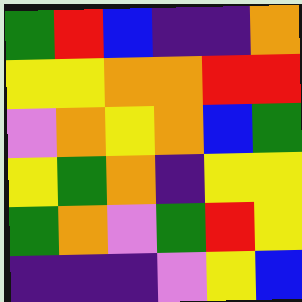[["green", "red", "blue", "indigo", "indigo", "orange"], ["yellow", "yellow", "orange", "orange", "red", "red"], ["violet", "orange", "yellow", "orange", "blue", "green"], ["yellow", "green", "orange", "indigo", "yellow", "yellow"], ["green", "orange", "violet", "green", "red", "yellow"], ["indigo", "indigo", "indigo", "violet", "yellow", "blue"]]